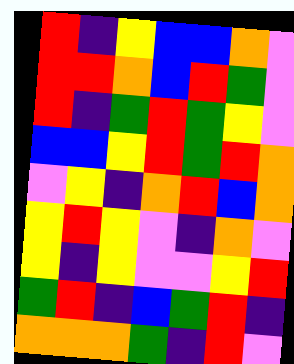[["red", "indigo", "yellow", "blue", "blue", "orange", "violet"], ["red", "red", "orange", "blue", "red", "green", "violet"], ["red", "indigo", "green", "red", "green", "yellow", "violet"], ["blue", "blue", "yellow", "red", "green", "red", "orange"], ["violet", "yellow", "indigo", "orange", "red", "blue", "orange"], ["yellow", "red", "yellow", "violet", "indigo", "orange", "violet"], ["yellow", "indigo", "yellow", "violet", "violet", "yellow", "red"], ["green", "red", "indigo", "blue", "green", "red", "indigo"], ["orange", "orange", "orange", "green", "indigo", "red", "violet"]]